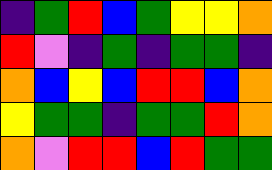[["indigo", "green", "red", "blue", "green", "yellow", "yellow", "orange"], ["red", "violet", "indigo", "green", "indigo", "green", "green", "indigo"], ["orange", "blue", "yellow", "blue", "red", "red", "blue", "orange"], ["yellow", "green", "green", "indigo", "green", "green", "red", "orange"], ["orange", "violet", "red", "red", "blue", "red", "green", "green"]]